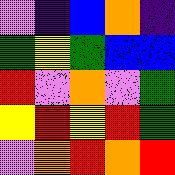[["violet", "indigo", "blue", "orange", "indigo"], ["green", "yellow", "green", "blue", "blue"], ["red", "violet", "orange", "violet", "green"], ["yellow", "red", "yellow", "red", "green"], ["violet", "orange", "red", "orange", "red"]]